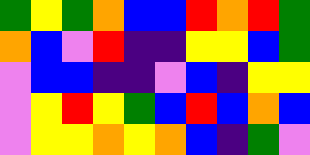[["green", "yellow", "green", "orange", "blue", "blue", "red", "orange", "red", "green"], ["orange", "blue", "violet", "red", "indigo", "indigo", "yellow", "yellow", "blue", "green"], ["violet", "blue", "blue", "indigo", "indigo", "violet", "blue", "indigo", "yellow", "yellow"], ["violet", "yellow", "red", "yellow", "green", "blue", "red", "blue", "orange", "blue"], ["violet", "yellow", "yellow", "orange", "yellow", "orange", "blue", "indigo", "green", "violet"]]